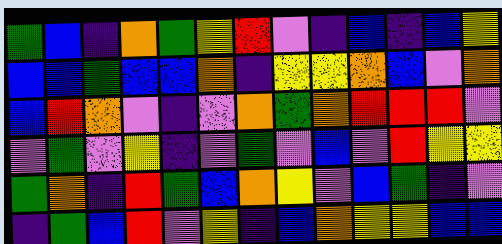[["green", "blue", "indigo", "orange", "green", "yellow", "red", "violet", "indigo", "blue", "indigo", "blue", "yellow"], ["blue", "blue", "green", "blue", "blue", "orange", "indigo", "yellow", "yellow", "orange", "blue", "violet", "orange"], ["blue", "red", "orange", "violet", "indigo", "violet", "orange", "green", "orange", "red", "red", "red", "violet"], ["violet", "green", "violet", "yellow", "indigo", "violet", "green", "violet", "blue", "violet", "red", "yellow", "yellow"], ["green", "orange", "indigo", "red", "green", "blue", "orange", "yellow", "violet", "blue", "green", "indigo", "violet"], ["indigo", "green", "blue", "red", "violet", "yellow", "indigo", "blue", "orange", "yellow", "yellow", "blue", "blue"]]